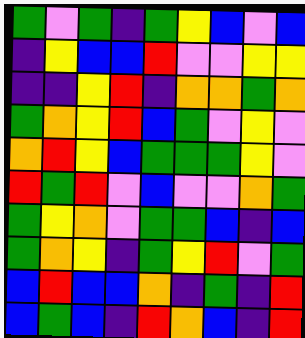[["green", "violet", "green", "indigo", "green", "yellow", "blue", "violet", "blue"], ["indigo", "yellow", "blue", "blue", "red", "violet", "violet", "yellow", "yellow"], ["indigo", "indigo", "yellow", "red", "indigo", "orange", "orange", "green", "orange"], ["green", "orange", "yellow", "red", "blue", "green", "violet", "yellow", "violet"], ["orange", "red", "yellow", "blue", "green", "green", "green", "yellow", "violet"], ["red", "green", "red", "violet", "blue", "violet", "violet", "orange", "green"], ["green", "yellow", "orange", "violet", "green", "green", "blue", "indigo", "blue"], ["green", "orange", "yellow", "indigo", "green", "yellow", "red", "violet", "green"], ["blue", "red", "blue", "blue", "orange", "indigo", "green", "indigo", "red"], ["blue", "green", "blue", "indigo", "red", "orange", "blue", "indigo", "red"]]